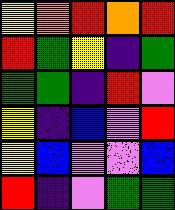[["yellow", "orange", "red", "orange", "red"], ["red", "green", "yellow", "indigo", "green"], ["green", "green", "indigo", "red", "violet"], ["yellow", "indigo", "blue", "violet", "red"], ["yellow", "blue", "violet", "violet", "blue"], ["red", "indigo", "violet", "green", "green"]]